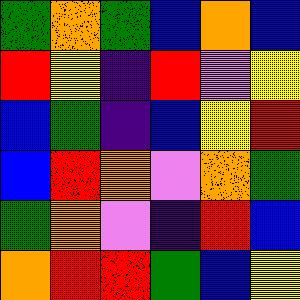[["green", "orange", "green", "blue", "orange", "blue"], ["red", "yellow", "indigo", "red", "violet", "yellow"], ["blue", "green", "indigo", "blue", "yellow", "red"], ["blue", "red", "orange", "violet", "orange", "green"], ["green", "orange", "violet", "indigo", "red", "blue"], ["orange", "red", "red", "green", "blue", "yellow"]]